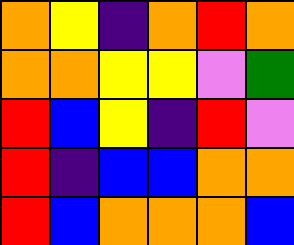[["orange", "yellow", "indigo", "orange", "red", "orange"], ["orange", "orange", "yellow", "yellow", "violet", "green"], ["red", "blue", "yellow", "indigo", "red", "violet"], ["red", "indigo", "blue", "blue", "orange", "orange"], ["red", "blue", "orange", "orange", "orange", "blue"]]